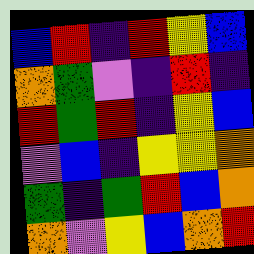[["blue", "red", "indigo", "red", "yellow", "blue"], ["orange", "green", "violet", "indigo", "red", "indigo"], ["red", "green", "red", "indigo", "yellow", "blue"], ["violet", "blue", "indigo", "yellow", "yellow", "orange"], ["green", "indigo", "green", "red", "blue", "orange"], ["orange", "violet", "yellow", "blue", "orange", "red"]]